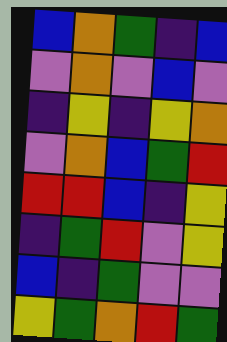[["blue", "orange", "green", "indigo", "blue"], ["violet", "orange", "violet", "blue", "violet"], ["indigo", "yellow", "indigo", "yellow", "orange"], ["violet", "orange", "blue", "green", "red"], ["red", "red", "blue", "indigo", "yellow"], ["indigo", "green", "red", "violet", "yellow"], ["blue", "indigo", "green", "violet", "violet"], ["yellow", "green", "orange", "red", "green"]]